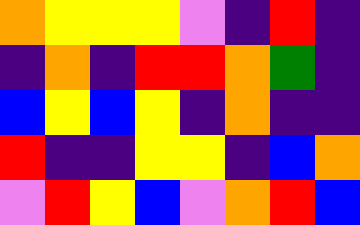[["orange", "yellow", "yellow", "yellow", "violet", "indigo", "red", "indigo"], ["indigo", "orange", "indigo", "red", "red", "orange", "green", "indigo"], ["blue", "yellow", "blue", "yellow", "indigo", "orange", "indigo", "indigo"], ["red", "indigo", "indigo", "yellow", "yellow", "indigo", "blue", "orange"], ["violet", "red", "yellow", "blue", "violet", "orange", "red", "blue"]]